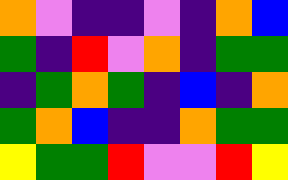[["orange", "violet", "indigo", "indigo", "violet", "indigo", "orange", "blue"], ["green", "indigo", "red", "violet", "orange", "indigo", "green", "green"], ["indigo", "green", "orange", "green", "indigo", "blue", "indigo", "orange"], ["green", "orange", "blue", "indigo", "indigo", "orange", "green", "green"], ["yellow", "green", "green", "red", "violet", "violet", "red", "yellow"]]